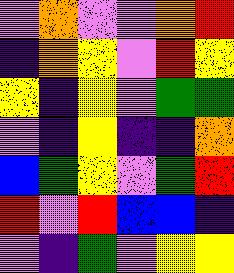[["violet", "orange", "violet", "violet", "orange", "red"], ["indigo", "orange", "yellow", "violet", "red", "yellow"], ["yellow", "indigo", "yellow", "violet", "green", "green"], ["violet", "indigo", "yellow", "indigo", "indigo", "orange"], ["blue", "green", "yellow", "violet", "green", "red"], ["red", "violet", "red", "blue", "blue", "indigo"], ["violet", "indigo", "green", "violet", "yellow", "yellow"]]